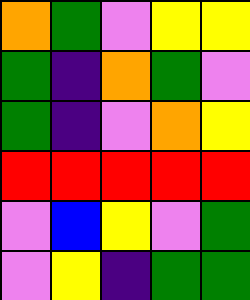[["orange", "green", "violet", "yellow", "yellow"], ["green", "indigo", "orange", "green", "violet"], ["green", "indigo", "violet", "orange", "yellow"], ["red", "red", "red", "red", "red"], ["violet", "blue", "yellow", "violet", "green"], ["violet", "yellow", "indigo", "green", "green"]]